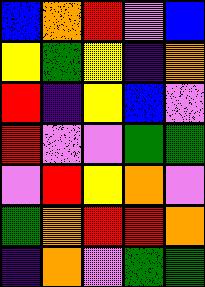[["blue", "orange", "red", "violet", "blue"], ["yellow", "green", "yellow", "indigo", "orange"], ["red", "indigo", "yellow", "blue", "violet"], ["red", "violet", "violet", "green", "green"], ["violet", "red", "yellow", "orange", "violet"], ["green", "orange", "red", "red", "orange"], ["indigo", "orange", "violet", "green", "green"]]